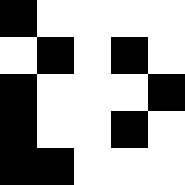[["black", "white", "white", "white", "white"], ["white", "black", "white", "black", "white"], ["black", "white", "white", "white", "black"], ["black", "white", "white", "black", "white"], ["black", "black", "white", "white", "white"]]